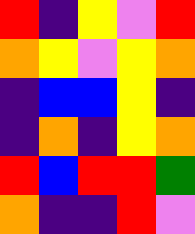[["red", "indigo", "yellow", "violet", "red"], ["orange", "yellow", "violet", "yellow", "orange"], ["indigo", "blue", "blue", "yellow", "indigo"], ["indigo", "orange", "indigo", "yellow", "orange"], ["red", "blue", "red", "red", "green"], ["orange", "indigo", "indigo", "red", "violet"]]